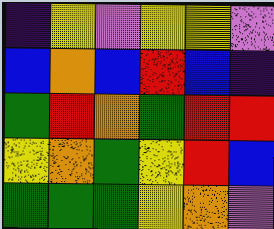[["indigo", "yellow", "violet", "yellow", "yellow", "violet"], ["blue", "orange", "blue", "red", "blue", "indigo"], ["green", "red", "orange", "green", "red", "red"], ["yellow", "orange", "green", "yellow", "red", "blue"], ["green", "green", "green", "yellow", "orange", "violet"]]